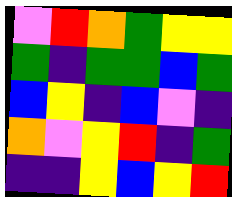[["violet", "red", "orange", "green", "yellow", "yellow"], ["green", "indigo", "green", "green", "blue", "green"], ["blue", "yellow", "indigo", "blue", "violet", "indigo"], ["orange", "violet", "yellow", "red", "indigo", "green"], ["indigo", "indigo", "yellow", "blue", "yellow", "red"]]